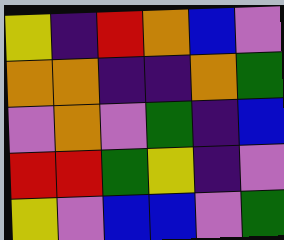[["yellow", "indigo", "red", "orange", "blue", "violet"], ["orange", "orange", "indigo", "indigo", "orange", "green"], ["violet", "orange", "violet", "green", "indigo", "blue"], ["red", "red", "green", "yellow", "indigo", "violet"], ["yellow", "violet", "blue", "blue", "violet", "green"]]